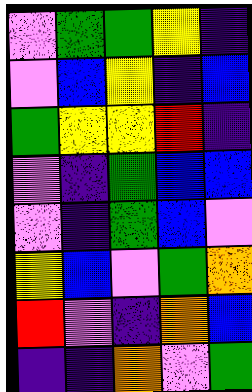[["violet", "green", "green", "yellow", "indigo"], ["violet", "blue", "yellow", "indigo", "blue"], ["green", "yellow", "yellow", "red", "indigo"], ["violet", "indigo", "green", "blue", "blue"], ["violet", "indigo", "green", "blue", "violet"], ["yellow", "blue", "violet", "green", "orange"], ["red", "violet", "indigo", "orange", "blue"], ["indigo", "indigo", "orange", "violet", "green"]]